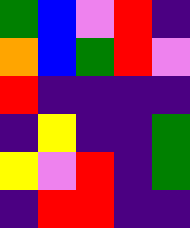[["green", "blue", "violet", "red", "indigo"], ["orange", "blue", "green", "red", "violet"], ["red", "indigo", "indigo", "indigo", "indigo"], ["indigo", "yellow", "indigo", "indigo", "green"], ["yellow", "violet", "red", "indigo", "green"], ["indigo", "red", "red", "indigo", "indigo"]]